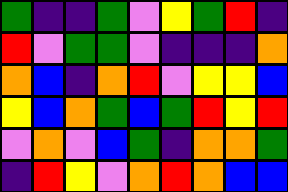[["green", "indigo", "indigo", "green", "violet", "yellow", "green", "red", "indigo"], ["red", "violet", "green", "green", "violet", "indigo", "indigo", "indigo", "orange"], ["orange", "blue", "indigo", "orange", "red", "violet", "yellow", "yellow", "blue"], ["yellow", "blue", "orange", "green", "blue", "green", "red", "yellow", "red"], ["violet", "orange", "violet", "blue", "green", "indigo", "orange", "orange", "green"], ["indigo", "red", "yellow", "violet", "orange", "red", "orange", "blue", "blue"]]